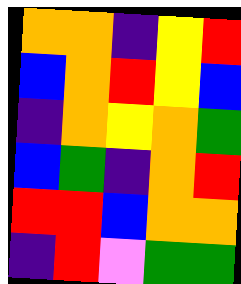[["orange", "orange", "indigo", "yellow", "red"], ["blue", "orange", "red", "yellow", "blue"], ["indigo", "orange", "yellow", "orange", "green"], ["blue", "green", "indigo", "orange", "red"], ["red", "red", "blue", "orange", "orange"], ["indigo", "red", "violet", "green", "green"]]